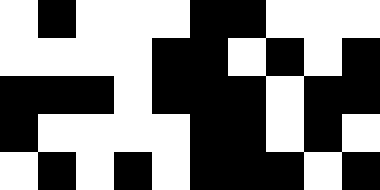[["white", "black", "white", "white", "white", "black", "black", "white", "white", "white"], ["white", "white", "white", "white", "black", "black", "white", "black", "white", "black"], ["black", "black", "black", "white", "black", "black", "black", "white", "black", "black"], ["black", "white", "white", "white", "white", "black", "black", "white", "black", "white"], ["white", "black", "white", "black", "white", "black", "black", "black", "white", "black"]]